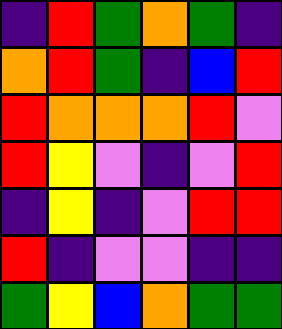[["indigo", "red", "green", "orange", "green", "indigo"], ["orange", "red", "green", "indigo", "blue", "red"], ["red", "orange", "orange", "orange", "red", "violet"], ["red", "yellow", "violet", "indigo", "violet", "red"], ["indigo", "yellow", "indigo", "violet", "red", "red"], ["red", "indigo", "violet", "violet", "indigo", "indigo"], ["green", "yellow", "blue", "orange", "green", "green"]]